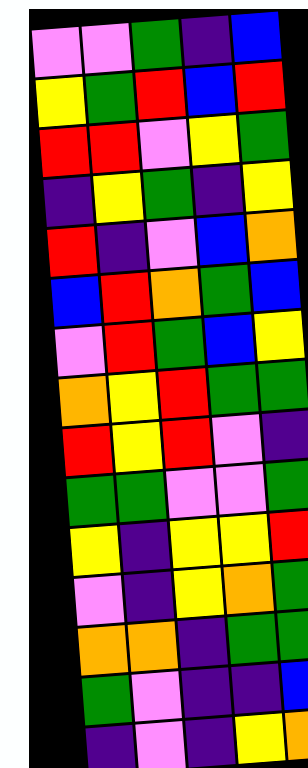[["violet", "violet", "green", "indigo", "blue"], ["yellow", "green", "red", "blue", "red"], ["red", "red", "violet", "yellow", "green"], ["indigo", "yellow", "green", "indigo", "yellow"], ["red", "indigo", "violet", "blue", "orange"], ["blue", "red", "orange", "green", "blue"], ["violet", "red", "green", "blue", "yellow"], ["orange", "yellow", "red", "green", "green"], ["red", "yellow", "red", "violet", "indigo"], ["green", "green", "violet", "violet", "green"], ["yellow", "indigo", "yellow", "yellow", "red"], ["violet", "indigo", "yellow", "orange", "green"], ["orange", "orange", "indigo", "green", "green"], ["green", "violet", "indigo", "indigo", "blue"], ["indigo", "violet", "indigo", "yellow", "orange"]]